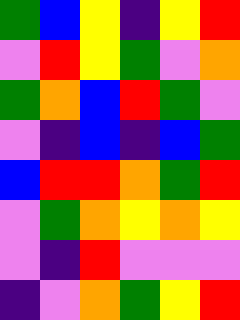[["green", "blue", "yellow", "indigo", "yellow", "red"], ["violet", "red", "yellow", "green", "violet", "orange"], ["green", "orange", "blue", "red", "green", "violet"], ["violet", "indigo", "blue", "indigo", "blue", "green"], ["blue", "red", "red", "orange", "green", "red"], ["violet", "green", "orange", "yellow", "orange", "yellow"], ["violet", "indigo", "red", "violet", "violet", "violet"], ["indigo", "violet", "orange", "green", "yellow", "red"]]